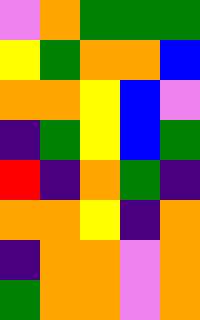[["violet", "orange", "green", "green", "green"], ["yellow", "green", "orange", "orange", "blue"], ["orange", "orange", "yellow", "blue", "violet"], ["indigo", "green", "yellow", "blue", "green"], ["red", "indigo", "orange", "green", "indigo"], ["orange", "orange", "yellow", "indigo", "orange"], ["indigo", "orange", "orange", "violet", "orange"], ["green", "orange", "orange", "violet", "orange"]]